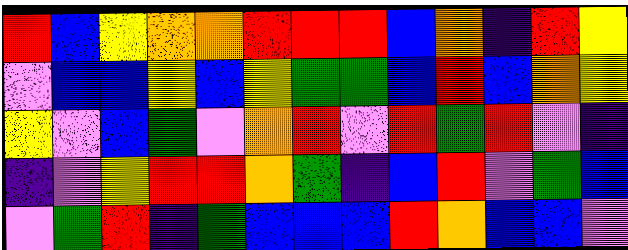[["red", "blue", "yellow", "orange", "orange", "red", "red", "red", "blue", "orange", "indigo", "red", "yellow"], ["violet", "blue", "blue", "yellow", "blue", "yellow", "green", "green", "blue", "red", "blue", "orange", "yellow"], ["yellow", "violet", "blue", "green", "violet", "orange", "red", "violet", "red", "green", "red", "violet", "indigo"], ["indigo", "violet", "yellow", "red", "red", "orange", "green", "indigo", "blue", "red", "violet", "green", "blue"], ["violet", "green", "red", "indigo", "green", "blue", "blue", "blue", "red", "orange", "blue", "blue", "violet"]]